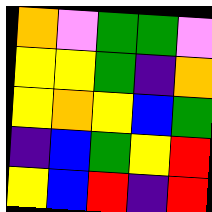[["orange", "violet", "green", "green", "violet"], ["yellow", "yellow", "green", "indigo", "orange"], ["yellow", "orange", "yellow", "blue", "green"], ["indigo", "blue", "green", "yellow", "red"], ["yellow", "blue", "red", "indigo", "red"]]